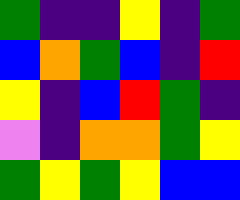[["green", "indigo", "indigo", "yellow", "indigo", "green"], ["blue", "orange", "green", "blue", "indigo", "red"], ["yellow", "indigo", "blue", "red", "green", "indigo"], ["violet", "indigo", "orange", "orange", "green", "yellow"], ["green", "yellow", "green", "yellow", "blue", "blue"]]